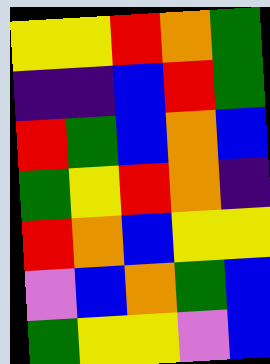[["yellow", "yellow", "red", "orange", "green"], ["indigo", "indigo", "blue", "red", "green"], ["red", "green", "blue", "orange", "blue"], ["green", "yellow", "red", "orange", "indigo"], ["red", "orange", "blue", "yellow", "yellow"], ["violet", "blue", "orange", "green", "blue"], ["green", "yellow", "yellow", "violet", "blue"]]